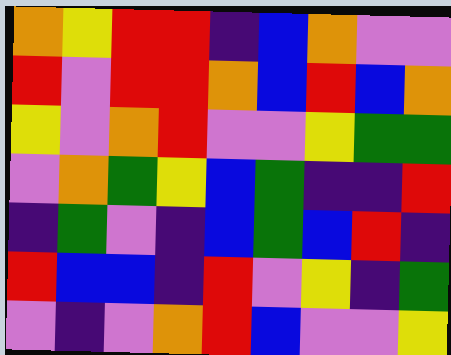[["orange", "yellow", "red", "red", "indigo", "blue", "orange", "violet", "violet"], ["red", "violet", "red", "red", "orange", "blue", "red", "blue", "orange"], ["yellow", "violet", "orange", "red", "violet", "violet", "yellow", "green", "green"], ["violet", "orange", "green", "yellow", "blue", "green", "indigo", "indigo", "red"], ["indigo", "green", "violet", "indigo", "blue", "green", "blue", "red", "indigo"], ["red", "blue", "blue", "indigo", "red", "violet", "yellow", "indigo", "green"], ["violet", "indigo", "violet", "orange", "red", "blue", "violet", "violet", "yellow"]]